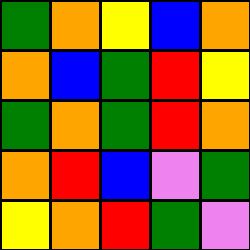[["green", "orange", "yellow", "blue", "orange"], ["orange", "blue", "green", "red", "yellow"], ["green", "orange", "green", "red", "orange"], ["orange", "red", "blue", "violet", "green"], ["yellow", "orange", "red", "green", "violet"]]